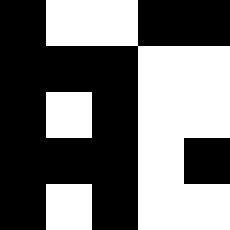[["black", "white", "white", "black", "black"], ["black", "black", "black", "white", "white"], ["black", "white", "black", "white", "white"], ["black", "black", "black", "white", "black"], ["black", "white", "black", "white", "white"]]